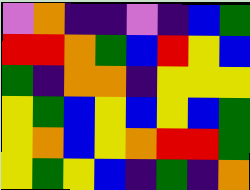[["violet", "orange", "indigo", "indigo", "violet", "indigo", "blue", "green"], ["red", "red", "orange", "green", "blue", "red", "yellow", "blue"], ["green", "indigo", "orange", "orange", "indigo", "yellow", "yellow", "yellow"], ["yellow", "green", "blue", "yellow", "blue", "yellow", "blue", "green"], ["yellow", "orange", "blue", "yellow", "orange", "red", "red", "green"], ["yellow", "green", "yellow", "blue", "indigo", "green", "indigo", "orange"]]